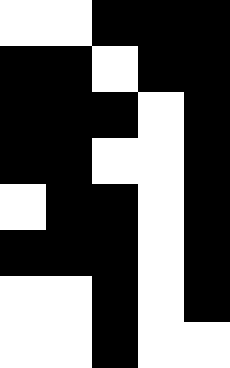[["white", "white", "black", "black", "black"], ["black", "black", "white", "black", "black"], ["black", "black", "black", "white", "black"], ["black", "black", "white", "white", "black"], ["white", "black", "black", "white", "black"], ["black", "black", "black", "white", "black"], ["white", "white", "black", "white", "black"], ["white", "white", "black", "white", "white"]]